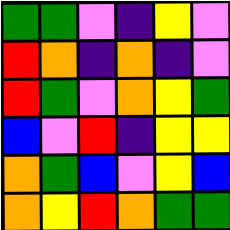[["green", "green", "violet", "indigo", "yellow", "violet"], ["red", "orange", "indigo", "orange", "indigo", "violet"], ["red", "green", "violet", "orange", "yellow", "green"], ["blue", "violet", "red", "indigo", "yellow", "yellow"], ["orange", "green", "blue", "violet", "yellow", "blue"], ["orange", "yellow", "red", "orange", "green", "green"]]